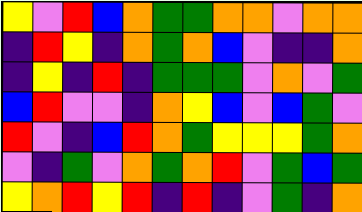[["yellow", "violet", "red", "blue", "orange", "green", "green", "orange", "orange", "violet", "orange", "orange"], ["indigo", "red", "yellow", "indigo", "orange", "green", "orange", "blue", "violet", "indigo", "indigo", "orange"], ["indigo", "yellow", "indigo", "red", "indigo", "green", "green", "green", "violet", "orange", "violet", "green"], ["blue", "red", "violet", "violet", "indigo", "orange", "yellow", "blue", "violet", "blue", "green", "violet"], ["red", "violet", "indigo", "blue", "red", "orange", "green", "yellow", "yellow", "yellow", "green", "orange"], ["violet", "indigo", "green", "violet", "orange", "green", "orange", "red", "violet", "green", "blue", "green"], ["yellow", "orange", "red", "yellow", "red", "indigo", "red", "indigo", "violet", "green", "indigo", "orange"]]